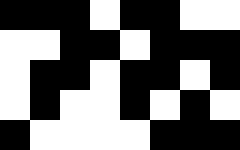[["black", "black", "black", "white", "black", "black", "white", "white"], ["white", "white", "black", "black", "white", "black", "black", "black"], ["white", "black", "black", "white", "black", "black", "white", "black"], ["white", "black", "white", "white", "black", "white", "black", "white"], ["black", "white", "white", "white", "white", "black", "black", "black"]]